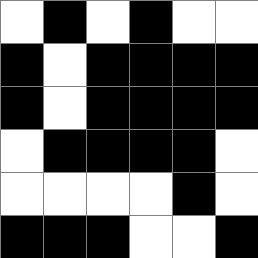[["white", "black", "white", "black", "white", "white"], ["black", "white", "black", "black", "black", "black"], ["black", "white", "black", "black", "black", "black"], ["white", "black", "black", "black", "black", "white"], ["white", "white", "white", "white", "black", "white"], ["black", "black", "black", "white", "white", "black"]]